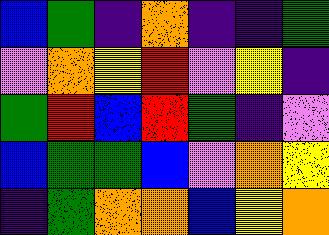[["blue", "green", "indigo", "orange", "indigo", "indigo", "green"], ["violet", "orange", "yellow", "red", "violet", "yellow", "indigo"], ["green", "red", "blue", "red", "green", "indigo", "violet"], ["blue", "green", "green", "blue", "violet", "orange", "yellow"], ["indigo", "green", "orange", "orange", "blue", "yellow", "orange"]]